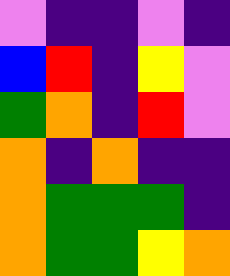[["violet", "indigo", "indigo", "violet", "indigo"], ["blue", "red", "indigo", "yellow", "violet"], ["green", "orange", "indigo", "red", "violet"], ["orange", "indigo", "orange", "indigo", "indigo"], ["orange", "green", "green", "green", "indigo"], ["orange", "green", "green", "yellow", "orange"]]